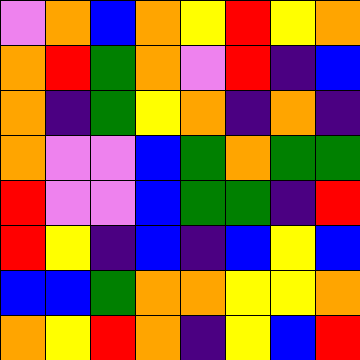[["violet", "orange", "blue", "orange", "yellow", "red", "yellow", "orange"], ["orange", "red", "green", "orange", "violet", "red", "indigo", "blue"], ["orange", "indigo", "green", "yellow", "orange", "indigo", "orange", "indigo"], ["orange", "violet", "violet", "blue", "green", "orange", "green", "green"], ["red", "violet", "violet", "blue", "green", "green", "indigo", "red"], ["red", "yellow", "indigo", "blue", "indigo", "blue", "yellow", "blue"], ["blue", "blue", "green", "orange", "orange", "yellow", "yellow", "orange"], ["orange", "yellow", "red", "orange", "indigo", "yellow", "blue", "red"]]